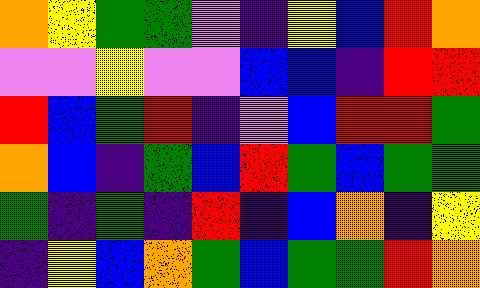[["orange", "yellow", "green", "green", "violet", "indigo", "yellow", "blue", "red", "orange"], ["violet", "violet", "yellow", "violet", "violet", "blue", "blue", "indigo", "red", "red"], ["red", "blue", "green", "red", "indigo", "violet", "blue", "red", "red", "green"], ["orange", "blue", "indigo", "green", "blue", "red", "green", "blue", "green", "green"], ["green", "indigo", "green", "indigo", "red", "indigo", "blue", "orange", "indigo", "yellow"], ["indigo", "yellow", "blue", "orange", "green", "blue", "green", "green", "red", "orange"]]